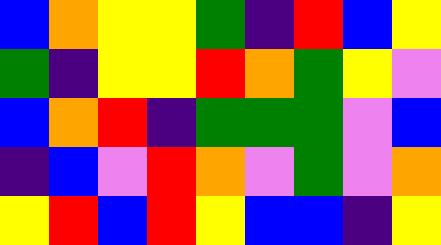[["blue", "orange", "yellow", "yellow", "green", "indigo", "red", "blue", "yellow"], ["green", "indigo", "yellow", "yellow", "red", "orange", "green", "yellow", "violet"], ["blue", "orange", "red", "indigo", "green", "green", "green", "violet", "blue"], ["indigo", "blue", "violet", "red", "orange", "violet", "green", "violet", "orange"], ["yellow", "red", "blue", "red", "yellow", "blue", "blue", "indigo", "yellow"]]